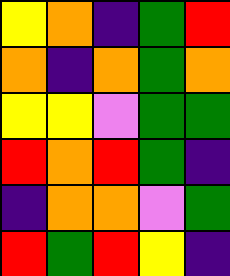[["yellow", "orange", "indigo", "green", "red"], ["orange", "indigo", "orange", "green", "orange"], ["yellow", "yellow", "violet", "green", "green"], ["red", "orange", "red", "green", "indigo"], ["indigo", "orange", "orange", "violet", "green"], ["red", "green", "red", "yellow", "indigo"]]